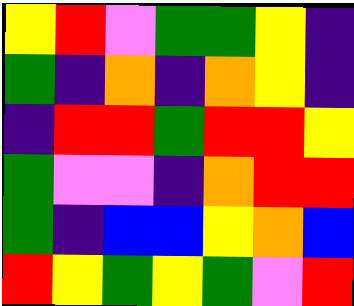[["yellow", "red", "violet", "green", "green", "yellow", "indigo"], ["green", "indigo", "orange", "indigo", "orange", "yellow", "indigo"], ["indigo", "red", "red", "green", "red", "red", "yellow"], ["green", "violet", "violet", "indigo", "orange", "red", "red"], ["green", "indigo", "blue", "blue", "yellow", "orange", "blue"], ["red", "yellow", "green", "yellow", "green", "violet", "red"]]